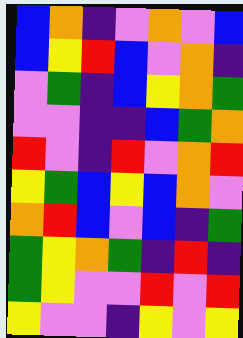[["blue", "orange", "indigo", "violet", "orange", "violet", "blue"], ["blue", "yellow", "red", "blue", "violet", "orange", "indigo"], ["violet", "green", "indigo", "blue", "yellow", "orange", "green"], ["violet", "violet", "indigo", "indigo", "blue", "green", "orange"], ["red", "violet", "indigo", "red", "violet", "orange", "red"], ["yellow", "green", "blue", "yellow", "blue", "orange", "violet"], ["orange", "red", "blue", "violet", "blue", "indigo", "green"], ["green", "yellow", "orange", "green", "indigo", "red", "indigo"], ["green", "yellow", "violet", "violet", "red", "violet", "red"], ["yellow", "violet", "violet", "indigo", "yellow", "violet", "yellow"]]